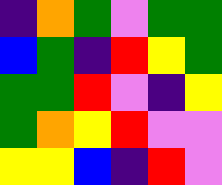[["indigo", "orange", "green", "violet", "green", "green"], ["blue", "green", "indigo", "red", "yellow", "green"], ["green", "green", "red", "violet", "indigo", "yellow"], ["green", "orange", "yellow", "red", "violet", "violet"], ["yellow", "yellow", "blue", "indigo", "red", "violet"]]